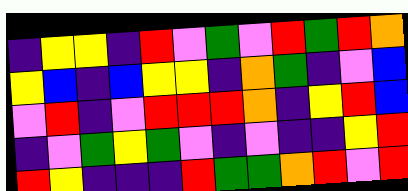[["indigo", "yellow", "yellow", "indigo", "red", "violet", "green", "violet", "red", "green", "red", "orange"], ["yellow", "blue", "indigo", "blue", "yellow", "yellow", "indigo", "orange", "green", "indigo", "violet", "blue"], ["violet", "red", "indigo", "violet", "red", "red", "red", "orange", "indigo", "yellow", "red", "blue"], ["indigo", "violet", "green", "yellow", "green", "violet", "indigo", "violet", "indigo", "indigo", "yellow", "red"], ["red", "yellow", "indigo", "indigo", "indigo", "red", "green", "green", "orange", "red", "violet", "red"]]